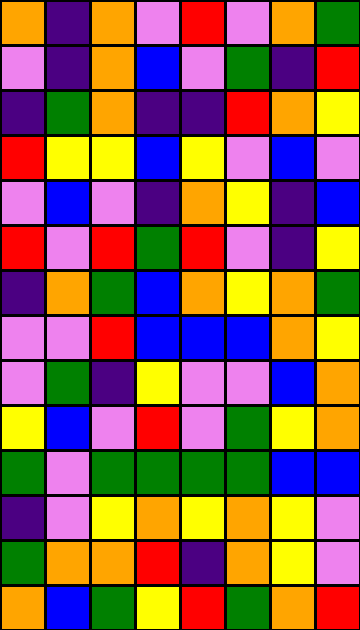[["orange", "indigo", "orange", "violet", "red", "violet", "orange", "green"], ["violet", "indigo", "orange", "blue", "violet", "green", "indigo", "red"], ["indigo", "green", "orange", "indigo", "indigo", "red", "orange", "yellow"], ["red", "yellow", "yellow", "blue", "yellow", "violet", "blue", "violet"], ["violet", "blue", "violet", "indigo", "orange", "yellow", "indigo", "blue"], ["red", "violet", "red", "green", "red", "violet", "indigo", "yellow"], ["indigo", "orange", "green", "blue", "orange", "yellow", "orange", "green"], ["violet", "violet", "red", "blue", "blue", "blue", "orange", "yellow"], ["violet", "green", "indigo", "yellow", "violet", "violet", "blue", "orange"], ["yellow", "blue", "violet", "red", "violet", "green", "yellow", "orange"], ["green", "violet", "green", "green", "green", "green", "blue", "blue"], ["indigo", "violet", "yellow", "orange", "yellow", "orange", "yellow", "violet"], ["green", "orange", "orange", "red", "indigo", "orange", "yellow", "violet"], ["orange", "blue", "green", "yellow", "red", "green", "orange", "red"]]